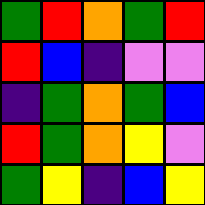[["green", "red", "orange", "green", "red"], ["red", "blue", "indigo", "violet", "violet"], ["indigo", "green", "orange", "green", "blue"], ["red", "green", "orange", "yellow", "violet"], ["green", "yellow", "indigo", "blue", "yellow"]]